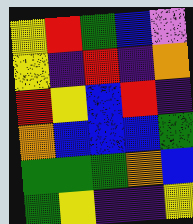[["yellow", "red", "green", "blue", "violet"], ["yellow", "indigo", "red", "indigo", "orange"], ["red", "yellow", "blue", "red", "indigo"], ["orange", "blue", "blue", "blue", "green"], ["green", "green", "green", "orange", "blue"], ["green", "yellow", "indigo", "indigo", "yellow"]]